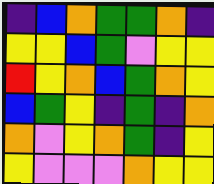[["indigo", "blue", "orange", "green", "green", "orange", "indigo"], ["yellow", "yellow", "blue", "green", "violet", "yellow", "yellow"], ["red", "yellow", "orange", "blue", "green", "orange", "yellow"], ["blue", "green", "yellow", "indigo", "green", "indigo", "orange"], ["orange", "violet", "yellow", "orange", "green", "indigo", "yellow"], ["yellow", "violet", "violet", "violet", "orange", "yellow", "yellow"]]